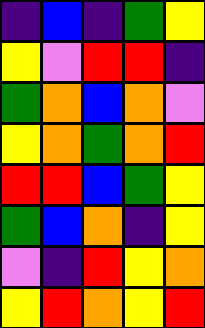[["indigo", "blue", "indigo", "green", "yellow"], ["yellow", "violet", "red", "red", "indigo"], ["green", "orange", "blue", "orange", "violet"], ["yellow", "orange", "green", "orange", "red"], ["red", "red", "blue", "green", "yellow"], ["green", "blue", "orange", "indigo", "yellow"], ["violet", "indigo", "red", "yellow", "orange"], ["yellow", "red", "orange", "yellow", "red"]]